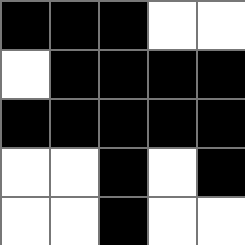[["black", "black", "black", "white", "white"], ["white", "black", "black", "black", "black"], ["black", "black", "black", "black", "black"], ["white", "white", "black", "white", "black"], ["white", "white", "black", "white", "white"]]